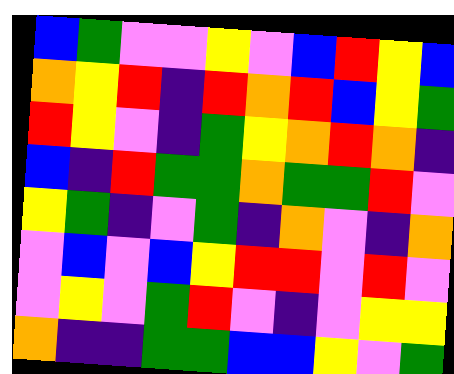[["blue", "green", "violet", "violet", "yellow", "violet", "blue", "red", "yellow", "blue"], ["orange", "yellow", "red", "indigo", "red", "orange", "red", "blue", "yellow", "green"], ["red", "yellow", "violet", "indigo", "green", "yellow", "orange", "red", "orange", "indigo"], ["blue", "indigo", "red", "green", "green", "orange", "green", "green", "red", "violet"], ["yellow", "green", "indigo", "violet", "green", "indigo", "orange", "violet", "indigo", "orange"], ["violet", "blue", "violet", "blue", "yellow", "red", "red", "violet", "red", "violet"], ["violet", "yellow", "violet", "green", "red", "violet", "indigo", "violet", "yellow", "yellow"], ["orange", "indigo", "indigo", "green", "green", "blue", "blue", "yellow", "violet", "green"]]